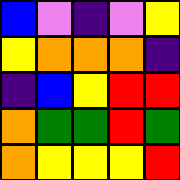[["blue", "violet", "indigo", "violet", "yellow"], ["yellow", "orange", "orange", "orange", "indigo"], ["indigo", "blue", "yellow", "red", "red"], ["orange", "green", "green", "red", "green"], ["orange", "yellow", "yellow", "yellow", "red"]]